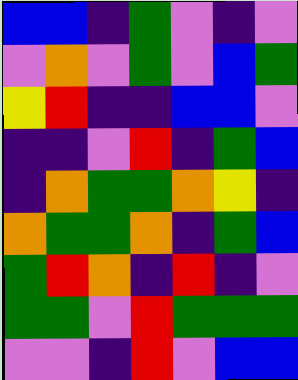[["blue", "blue", "indigo", "green", "violet", "indigo", "violet"], ["violet", "orange", "violet", "green", "violet", "blue", "green"], ["yellow", "red", "indigo", "indigo", "blue", "blue", "violet"], ["indigo", "indigo", "violet", "red", "indigo", "green", "blue"], ["indigo", "orange", "green", "green", "orange", "yellow", "indigo"], ["orange", "green", "green", "orange", "indigo", "green", "blue"], ["green", "red", "orange", "indigo", "red", "indigo", "violet"], ["green", "green", "violet", "red", "green", "green", "green"], ["violet", "violet", "indigo", "red", "violet", "blue", "blue"]]